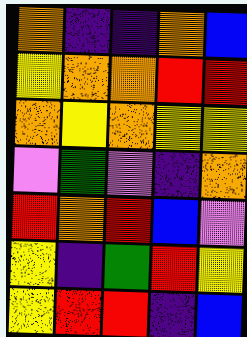[["orange", "indigo", "indigo", "orange", "blue"], ["yellow", "orange", "orange", "red", "red"], ["orange", "yellow", "orange", "yellow", "yellow"], ["violet", "green", "violet", "indigo", "orange"], ["red", "orange", "red", "blue", "violet"], ["yellow", "indigo", "green", "red", "yellow"], ["yellow", "red", "red", "indigo", "blue"]]